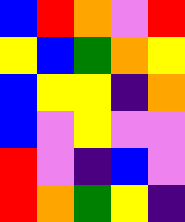[["blue", "red", "orange", "violet", "red"], ["yellow", "blue", "green", "orange", "yellow"], ["blue", "yellow", "yellow", "indigo", "orange"], ["blue", "violet", "yellow", "violet", "violet"], ["red", "violet", "indigo", "blue", "violet"], ["red", "orange", "green", "yellow", "indigo"]]